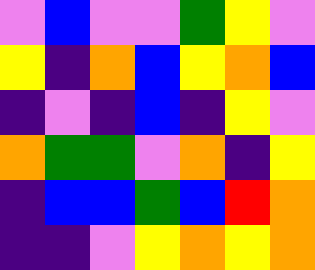[["violet", "blue", "violet", "violet", "green", "yellow", "violet"], ["yellow", "indigo", "orange", "blue", "yellow", "orange", "blue"], ["indigo", "violet", "indigo", "blue", "indigo", "yellow", "violet"], ["orange", "green", "green", "violet", "orange", "indigo", "yellow"], ["indigo", "blue", "blue", "green", "blue", "red", "orange"], ["indigo", "indigo", "violet", "yellow", "orange", "yellow", "orange"]]